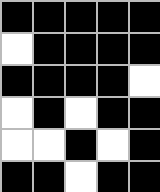[["black", "black", "black", "black", "black"], ["white", "black", "black", "black", "black"], ["black", "black", "black", "black", "white"], ["white", "black", "white", "black", "black"], ["white", "white", "black", "white", "black"], ["black", "black", "white", "black", "black"]]